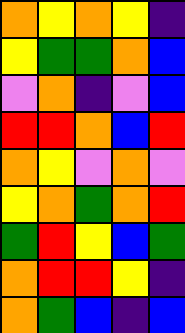[["orange", "yellow", "orange", "yellow", "indigo"], ["yellow", "green", "green", "orange", "blue"], ["violet", "orange", "indigo", "violet", "blue"], ["red", "red", "orange", "blue", "red"], ["orange", "yellow", "violet", "orange", "violet"], ["yellow", "orange", "green", "orange", "red"], ["green", "red", "yellow", "blue", "green"], ["orange", "red", "red", "yellow", "indigo"], ["orange", "green", "blue", "indigo", "blue"]]